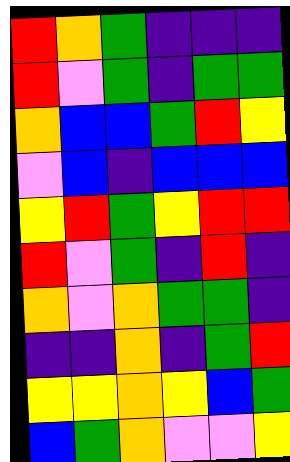[["red", "orange", "green", "indigo", "indigo", "indigo"], ["red", "violet", "green", "indigo", "green", "green"], ["orange", "blue", "blue", "green", "red", "yellow"], ["violet", "blue", "indigo", "blue", "blue", "blue"], ["yellow", "red", "green", "yellow", "red", "red"], ["red", "violet", "green", "indigo", "red", "indigo"], ["orange", "violet", "orange", "green", "green", "indigo"], ["indigo", "indigo", "orange", "indigo", "green", "red"], ["yellow", "yellow", "orange", "yellow", "blue", "green"], ["blue", "green", "orange", "violet", "violet", "yellow"]]